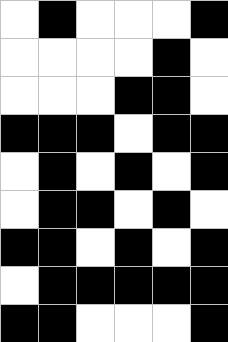[["white", "black", "white", "white", "white", "black"], ["white", "white", "white", "white", "black", "white"], ["white", "white", "white", "black", "black", "white"], ["black", "black", "black", "white", "black", "black"], ["white", "black", "white", "black", "white", "black"], ["white", "black", "black", "white", "black", "white"], ["black", "black", "white", "black", "white", "black"], ["white", "black", "black", "black", "black", "black"], ["black", "black", "white", "white", "white", "black"]]